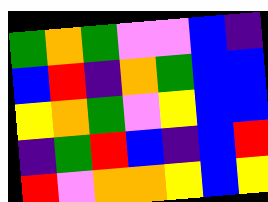[["green", "orange", "green", "violet", "violet", "blue", "indigo"], ["blue", "red", "indigo", "orange", "green", "blue", "blue"], ["yellow", "orange", "green", "violet", "yellow", "blue", "blue"], ["indigo", "green", "red", "blue", "indigo", "blue", "red"], ["red", "violet", "orange", "orange", "yellow", "blue", "yellow"]]